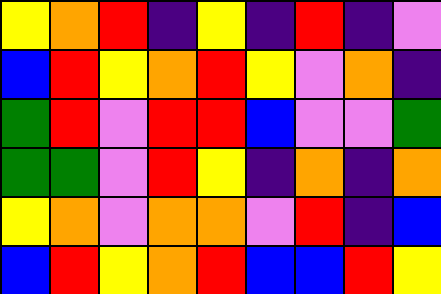[["yellow", "orange", "red", "indigo", "yellow", "indigo", "red", "indigo", "violet"], ["blue", "red", "yellow", "orange", "red", "yellow", "violet", "orange", "indigo"], ["green", "red", "violet", "red", "red", "blue", "violet", "violet", "green"], ["green", "green", "violet", "red", "yellow", "indigo", "orange", "indigo", "orange"], ["yellow", "orange", "violet", "orange", "orange", "violet", "red", "indigo", "blue"], ["blue", "red", "yellow", "orange", "red", "blue", "blue", "red", "yellow"]]